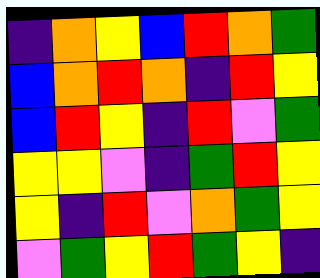[["indigo", "orange", "yellow", "blue", "red", "orange", "green"], ["blue", "orange", "red", "orange", "indigo", "red", "yellow"], ["blue", "red", "yellow", "indigo", "red", "violet", "green"], ["yellow", "yellow", "violet", "indigo", "green", "red", "yellow"], ["yellow", "indigo", "red", "violet", "orange", "green", "yellow"], ["violet", "green", "yellow", "red", "green", "yellow", "indigo"]]